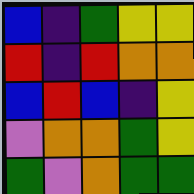[["blue", "indigo", "green", "yellow", "yellow"], ["red", "indigo", "red", "orange", "orange"], ["blue", "red", "blue", "indigo", "yellow"], ["violet", "orange", "orange", "green", "yellow"], ["green", "violet", "orange", "green", "green"]]